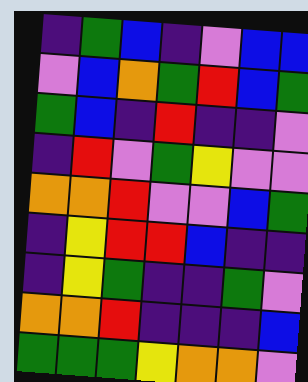[["indigo", "green", "blue", "indigo", "violet", "blue", "blue"], ["violet", "blue", "orange", "green", "red", "blue", "green"], ["green", "blue", "indigo", "red", "indigo", "indigo", "violet"], ["indigo", "red", "violet", "green", "yellow", "violet", "violet"], ["orange", "orange", "red", "violet", "violet", "blue", "green"], ["indigo", "yellow", "red", "red", "blue", "indigo", "indigo"], ["indigo", "yellow", "green", "indigo", "indigo", "green", "violet"], ["orange", "orange", "red", "indigo", "indigo", "indigo", "blue"], ["green", "green", "green", "yellow", "orange", "orange", "violet"]]